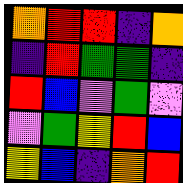[["orange", "red", "red", "indigo", "orange"], ["indigo", "red", "green", "green", "indigo"], ["red", "blue", "violet", "green", "violet"], ["violet", "green", "yellow", "red", "blue"], ["yellow", "blue", "indigo", "orange", "red"]]